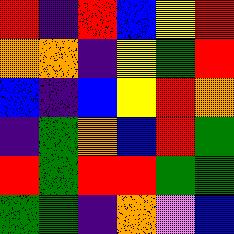[["red", "indigo", "red", "blue", "yellow", "red"], ["orange", "orange", "indigo", "yellow", "green", "red"], ["blue", "indigo", "blue", "yellow", "red", "orange"], ["indigo", "green", "orange", "blue", "red", "green"], ["red", "green", "red", "red", "green", "green"], ["green", "green", "indigo", "orange", "violet", "blue"]]